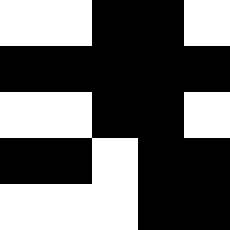[["white", "white", "black", "black", "white"], ["black", "black", "black", "black", "black"], ["white", "white", "black", "black", "white"], ["black", "black", "white", "black", "black"], ["white", "white", "white", "black", "black"]]